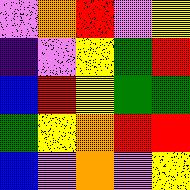[["violet", "orange", "red", "violet", "yellow"], ["indigo", "violet", "yellow", "green", "red"], ["blue", "red", "yellow", "green", "green"], ["green", "yellow", "orange", "red", "red"], ["blue", "violet", "orange", "violet", "yellow"]]